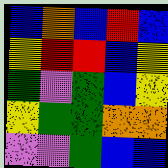[["blue", "orange", "blue", "red", "blue"], ["yellow", "red", "red", "blue", "yellow"], ["green", "violet", "green", "blue", "yellow"], ["yellow", "green", "green", "orange", "orange"], ["violet", "violet", "green", "blue", "blue"]]